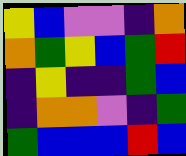[["yellow", "blue", "violet", "violet", "indigo", "orange"], ["orange", "green", "yellow", "blue", "green", "red"], ["indigo", "yellow", "indigo", "indigo", "green", "blue"], ["indigo", "orange", "orange", "violet", "indigo", "green"], ["green", "blue", "blue", "blue", "red", "blue"]]